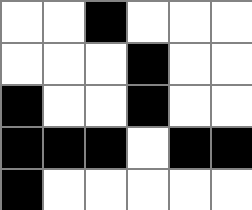[["white", "white", "black", "white", "white", "white"], ["white", "white", "white", "black", "white", "white"], ["black", "white", "white", "black", "white", "white"], ["black", "black", "black", "white", "black", "black"], ["black", "white", "white", "white", "white", "white"]]